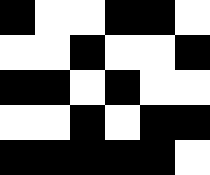[["black", "white", "white", "black", "black", "white"], ["white", "white", "black", "white", "white", "black"], ["black", "black", "white", "black", "white", "white"], ["white", "white", "black", "white", "black", "black"], ["black", "black", "black", "black", "black", "white"]]